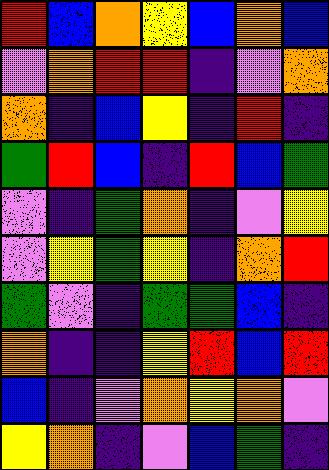[["red", "blue", "orange", "yellow", "blue", "orange", "blue"], ["violet", "orange", "red", "red", "indigo", "violet", "orange"], ["orange", "indigo", "blue", "yellow", "indigo", "red", "indigo"], ["green", "red", "blue", "indigo", "red", "blue", "green"], ["violet", "indigo", "green", "orange", "indigo", "violet", "yellow"], ["violet", "yellow", "green", "yellow", "indigo", "orange", "red"], ["green", "violet", "indigo", "green", "green", "blue", "indigo"], ["orange", "indigo", "indigo", "yellow", "red", "blue", "red"], ["blue", "indigo", "violet", "orange", "yellow", "orange", "violet"], ["yellow", "orange", "indigo", "violet", "blue", "green", "indigo"]]